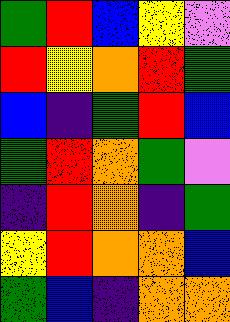[["green", "red", "blue", "yellow", "violet"], ["red", "yellow", "orange", "red", "green"], ["blue", "indigo", "green", "red", "blue"], ["green", "red", "orange", "green", "violet"], ["indigo", "red", "orange", "indigo", "green"], ["yellow", "red", "orange", "orange", "blue"], ["green", "blue", "indigo", "orange", "orange"]]